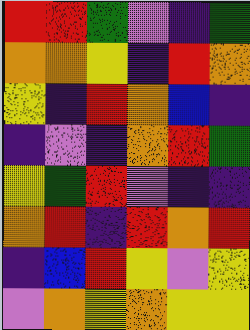[["red", "red", "green", "violet", "indigo", "green"], ["orange", "orange", "yellow", "indigo", "red", "orange"], ["yellow", "indigo", "red", "orange", "blue", "indigo"], ["indigo", "violet", "indigo", "orange", "red", "green"], ["yellow", "green", "red", "violet", "indigo", "indigo"], ["orange", "red", "indigo", "red", "orange", "red"], ["indigo", "blue", "red", "yellow", "violet", "yellow"], ["violet", "orange", "yellow", "orange", "yellow", "yellow"]]